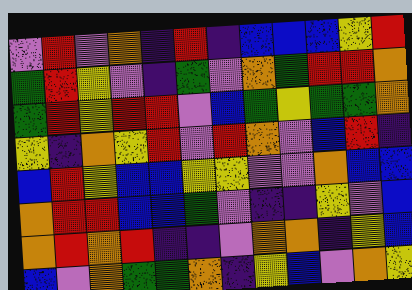[["violet", "red", "violet", "orange", "indigo", "red", "indigo", "blue", "blue", "blue", "yellow", "red"], ["green", "red", "yellow", "violet", "indigo", "green", "violet", "orange", "green", "red", "red", "orange"], ["green", "red", "yellow", "red", "red", "violet", "blue", "green", "yellow", "green", "green", "orange"], ["yellow", "indigo", "orange", "yellow", "red", "violet", "red", "orange", "violet", "blue", "red", "indigo"], ["blue", "red", "yellow", "blue", "blue", "yellow", "yellow", "violet", "violet", "orange", "blue", "blue"], ["orange", "red", "red", "blue", "blue", "green", "violet", "indigo", "indigo", "yellow", "violet", "blue"], ["orange", "red", "orange", "red", "indigo", "indigo", "violet", "orange", "orange", "indigo", "yellow", "blue"], ["blue", "violet", "orange", "green", "green", "orange", "indigo", "yellow", "blue", "violet", "orange", "yellow"]]